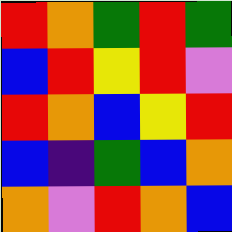[["red", "orange", "green", "red", "green"], ["blue", "red", "yellow", "red", "violet"], ["red", "orange", "blue", "yellow", "red"], ["blue", "indigo", "green", "blue", "orange"], ["orange", "violet", "red", "orange", "blue"]]